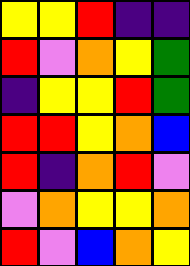[["yellow", "yellow", "red", "indigo", "indigo"], ["red", "violet", "orange", "yellow", "green"], ["indigo", "yellow", "yellow", "red", "green"], ["red", "red", "yellow", "orange", "blue"], ["red", "indigo", "orange", "red", "violet"], ["violet", "orange", "yellow", "yellow", "orange"], ["red", "violet", "blue", "orange", "yellow"]]